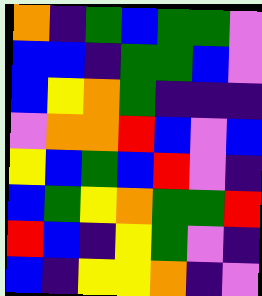[["orange", "indigo", "green", "blue", "green", "green", "violet"], ["blue", "blue", "indigo", "green", "green", "blue", "violet"], ["blue", "yellow", "orange", "green", "indigo", "indigo", "indigo"], ["violet", "orange", "orange", "red", "blue", "violet", "blue"], ["yellow", "blue", "green", "blue", "red", "violet", "indigo"], ["blue", "green", "yellow", "orange", "green", "green", "red"], ["red", "blue", "indigo", "yellow", "green", "violet", "indigo"], ["blue", "indigo", "yellow", "yellow", "orange", "indigo", "violet"]]